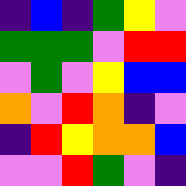[["indigo", "blue", "indigo", "green", "yellow", "violet"], ["green", "green", "green", "violet", "red", "red"], ["violet", "green", "violet", "yellow", "blue", "blue"], ["orange", "violet", "red", "orange", "indigo", "violet"], ["indigo", "red", "yellow", "orange", "orange", "blue"], ["violet", "violet", "red", "green", "violet", "indigo"]]